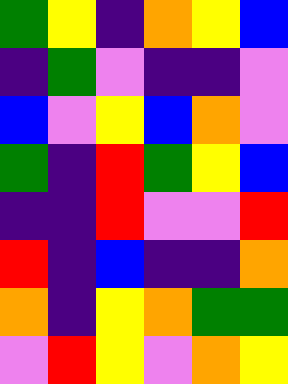[["green", "yellow", "indigo", "orange", "yellow", "blue"], ["indigo", "green", "violet", "indigo", "indigo", "violet"], ["blue", "violet", "yellow", "blue", "orange", "violet"], ["green", "indigo", "red", "green", "yellow", "blue"], ["indigo", "indigo", "red", "violet", "violet", "red"], ["red", "indigo", "blue", "indigo", "indigo", "orange"], ["orange", "indigo", "yellow", "orange", "green", "green"], ["violet", "red", "yellow", "violet", "orange", "yellow"]]